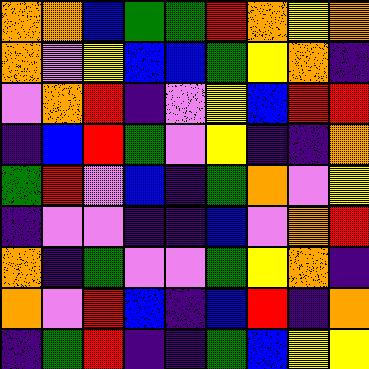[["orange", "orange", "blue", "green", "green", "red", "orange", "yellow", "orange"], ["orange", "violet", "yellow", "blue", "blue", "green", "yellow", "orange", "indigo"], ["violet", "orange", "red", "indigo", "violet", "yellow", "blue", "red", "red"], ["indigo", "blue", "red", "green", "violet", "yellow", "indigo", "indigo", "orange"], ["green", "red", "violet", "blue", "indigo", "green", "orange", "violet", "yellow"], ["indigo", "violet", "violet", "indigo", "indigo", "blue", "violet", "orange", "red"], ["orange", "indigo", "green", "violet", "violet", "green", "yellow", "orange", "indigo"], ["orange", "violet", "red", "blue", "indigo", "blue", "red", "indigo", "orange"], ["indigo", "green", "red", "indigo", "indigo", "green", "blue", "yellow", "yellow"]]